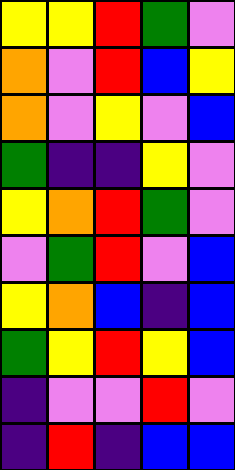[["yellow", "yellow", "red", "green", "violet"], ["orange", "violet", "red", "blue", "yellow"], ["orange", "violet", "yellow", "violet", "blue"], ["green", "indigo", "indigo", "yellow", "violet"], ["yellow", "orange", "red", "green", "violet"], ["violet", "green", "red", "violet", "blue"], ["yellow", "orange", "blue", "indigo", "blue"], ["green", "yellow", "red", "yellow", "blue"], ["indigo", "violet", "violet", "red", "violet"], ["indigo", "red", "indigo", "blue", "blue"]]